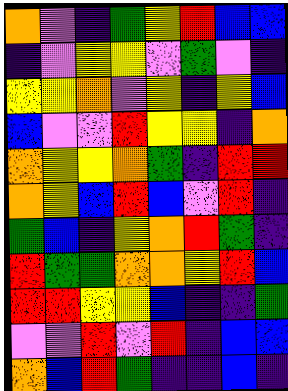[["orange", "violet", "indigo", "green", "yellow", "red", "blue", "blue"], ["indigo", "violet", "yellow", "yellow", "violet", "green", "violet", "indigo"], ["yellow", "yellow", "orange", "violet", "yellow", "indigo", "yellow", "blue"], ["blue", "violet", "violet", "red", "yellow", "yellow", "indigo", "orange"], ["orange", "yellow", "yellow", "orange", "green", "indigo", "red", "red"], ["orange", "yellow", "blue", "red", "blue", "violet", "red", "indigo"], ["green", "blue", "indigo", "yellow", "orange", "red", "green", "indigo"], ["red", "green", "green", "orange", "orange", "yellow", "red", "blue"], ["red", "red", "yellow", "yellow", "blue", "indigo", "indigo", "green"], ["violet", "violet", "red", "violet", "red", "indigo", "blue", "blue"], ["orange", "blue", "red", "green", "indigo", "indigo", "blue", "indigo"]]